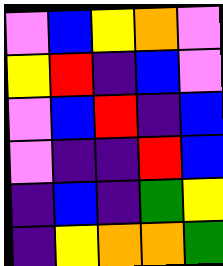[["violet", "blue", "yellow", "orange", "violet"], ["yellow", "red", "indigo", "blue", "violet"], ["violet", "blue", "red", "indigo", "blue"], ["violet", "indigo", "indigo", "red", "blue"], ["indigo", "blue", "indigo", "green", "yellow"], ["indigo", "yellow", "orange", "orange", "green"]]